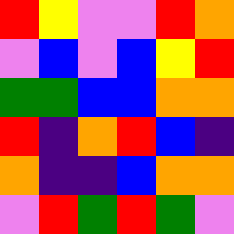[["red", "yellow", "violet", "violet", "red", "orange"], ["violet", "blue", "violet", "blue", "yellow", "red"], ["green", "green", "blue", "blue", "orange", "orange"], ["red", "indigo", "orange", "red", "blue", "indigo"], ["orange", "indigo", "indigo", "blue", "orange", "orange"], ["violet", "red", "green", "red", "green", "violet"]]